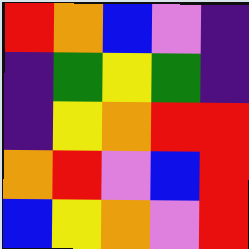[["red", "orange", "blue", "violet", "indigo"], ["indigo", "green", "yellow", "green", "indigo"], ["indigo", "yellow", "orange", "red", "red"], ["orange", "red", "violet", "blue", "red"], ["blue", "yellow", "orange", "violet", "red"]]